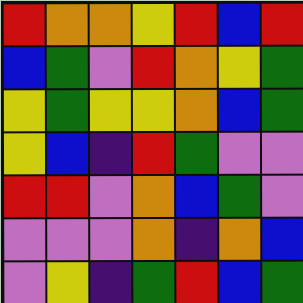[["red", "orange", "orange", "yellow", "red", "blue", "red"], ["blue", "green", "violet", "red", "orange", "yellow", "green"], ["yellow", "green", "yellow", "yellow", "orange", "blue", "green"], ["yellow", "blue", "indigo", "red", "green", "violet", "violet"], ["red", "red", "violet", "orange", "blue", "green", "violet"], ["violet", "violet", "violet", "orange", "indigo", "orange", "blue"], ["violet", "yellow", "indigo", "green", "red", "blue", "green"]]